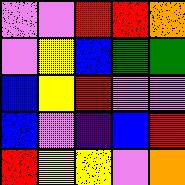[["violet", "violet", "red", "red", "orange"], ["violet", "yellow", "blue", "green", "green"], ["blue", "yellow", "red", "violet", "violet"], ["blue", "violet", "indigo", "blue", "red"], ["red", "yellow", "yellow", "violet", "orange"]]